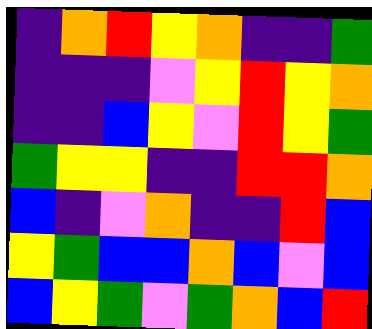[["indigo", "orange", "red", "yellow", "orange", "indigo", "indigo", "green"], ["indigo", "indigo", "indigo", "violet", "yellow", "red", "yellow", "orange"], ["indigo", "indigo", "blue", "yellow", "violet", "red", "yellow", "green"], ["green", "yellow", "yellow", "indigo", "indigo", "red", "red", "orange"], ["blue", "indigo", "violet", "orange", "indigo", "indigo", "red", "blue"], ["yellow", "green", "blue", "blue", "orange", "blue", "violet", "blue"], ["blue", "yellow", "green", "violet", "green", "orange", "blue", "red"]]